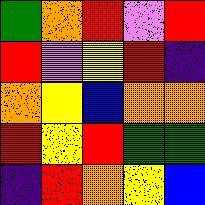[["green", "orange", "red", "violet", "red"], ["red", "violet", "yellow", "red", "indigo"], ["orange", "yellow", "blue", "orange", "orange"], ["red", "yellow", "red", "green", "green"], ["indigo", "red", "orange", "yellow", "blue"]]